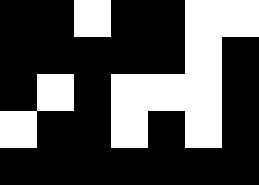[["black", "black", "white", "black", "black", "white", "white"], ["black", "black", "black", "black", "black", "white", "black"], ["black", "white", "black", "white", "white", "white", "black"], ["white", "black", "black", "white", "black", "white", "black"], ["black", "black", "black", "black", "black", "black", "black"]]